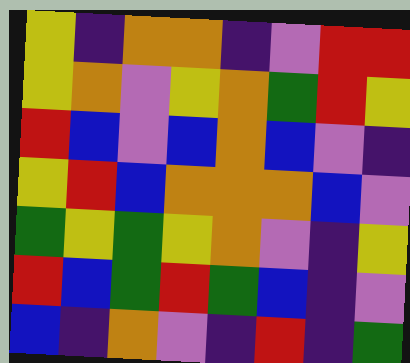[["yellow", "indigo", "orange", "orange", "indigo", "violet", "red", "red"], ["yellow", "orange", "violet", "yellow", "orange", "green", "red", "yellow"], ["red", "blue", "violet", "blue", "orange", "blue", "violet", "indigo"], ["yellow", "red", "blue", "orange", "orange", "orange", "blue", "violet"], ["green", "yellow", "green", "yellow", "orange", "violet", "indigo", "yellow"], ["red", "blue", "green", "red", "green", "blue", "indigo", "violet"], ["blue", "indigo", "orange", "violet", "indigo", "red", "indigo", "green"]]